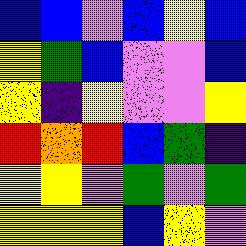[["blue", "blue", "violet", "blue", "yellow", "blue"], ["yellow", "green", "blue", "violet", "violet", "blue"], ["yellow", "indigo", "yellow", "violet", "violet", "yellow"], ["red", "orange", "red", "blue", "green", "indigo"], ["yellow", "yellow", "violet", "green", "violet", "green"], ["yellow", "yellow", "yellow", "blue", "yellow", "violet"]]